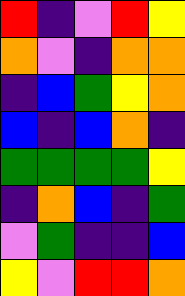[["red", "indigo", "violet", "red", "yellow"], ["orange", "violet", "indigo", "orange", "orange"], ["indigo", "blue", "green", "yellow", "orange"], ["blue", "indigo", "blue", "orange", "indigo"], ["green", "green", "green", "green", "yellow"], ["indigo", "orange", "blue", "indigo", "green"], ["violet", "green", "indigo", "indigo", "blue"], ["yellow", "violet", "red", "red", "orange"]]